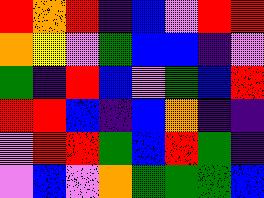[["red", "orange", "red", "indigo", "blue", "violet", "red", "red"], ["orange", "yellow", "violet", "green", "blue", "blue", "indigo", "violet"], ["green", "indigo", "red", "blue", "violet", "green", "blue", "red"], ["red", "red", "blue", "indigo", "blue", "orange", "indigo", "indigo"], ["violet", "red", "red", "green", "blue", "red", "green", "indigo"], ["violet", "blue", "violet", "orange", "green", "green", "green", "blue"]]